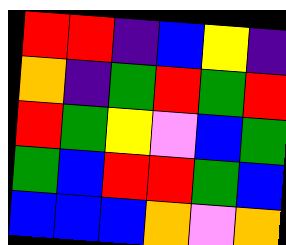[["red", "red", "indigo", "blue", "yellow", "indigo"], ["orange", "indigo", "green", "red", "green", "red"], ["red", "green", "yellow", "violet", "blue", "green"], ["green", "blue", "red", "red", "green", "blue"], ["blue", "blue", "blue", "orange", "violet", "orange"]]